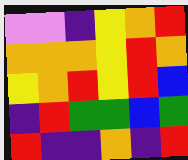[["violet", "violet", "indigo", "yellow", "orange", "red"], ["orange", "orange", "orange", "yellow", "red", "orange"], ["yellow", "orange", "red", "yellow", "red", "blue"], ["indigo", "red", "green", "green", "blue", "green"], ["red", "indigo", "indigo", "orange", "indigo", "red"]]